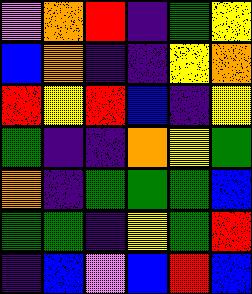[["violet", "orange", "red", "indigo", "green", "yellow"], ["blue", "orange", "indigo", "indigo", "yellow", "orange"], ["red", "yellow", "red", "blue", "indigo", "yellow"], ["green", "indigo", "indigo", "orange", "yellow", "green"], ["orange", "indigo", "green", "green", "green", "blue"], ["green", "green", "indigo", "yellow", "green", "red"], ["indigo", "blue", "violet", "blue", "red", "blue"]]